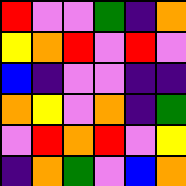[["red", "violet", "violet", "green", "indigo", "orange"], ["yellow", "orange", "red", "violet", "red", "violet"], ["blue", "indigo", "violet", "violet", "indigo", "indigo"], ["orange", "yellow", "violet", "orange", "indigo", "green"], ["violet", "red", "orange", "red", "violet", "yellow"], ["indigo", "orange", "green", "violet", "blue", "orange"]]